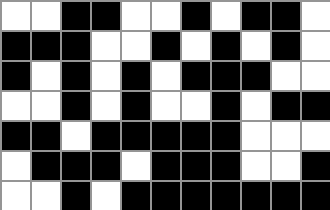[["white", "white", "black", "black", "white", "white", "black", "white", "black", "black", "white"], ["black", "black", "black", "white", "white", "black", "white", "black", "white", "black", "white"], ["black", "white", "black", "white", "black", "white", "black", "black", "black", "white", "white"], ["white", "white", "black", "white", "black", "white", "white", "black", "white", "black", "black"], ["black", "black", "white", "black", "black", "black", "black", "black", "white", "white", "white"], ["white", "black", "black", "black", "white", "black", "black", "black", "white", "white", "black"], ["white", "white", "black", "white", "black", "black", "black", "black", "black", "black", "black"]]